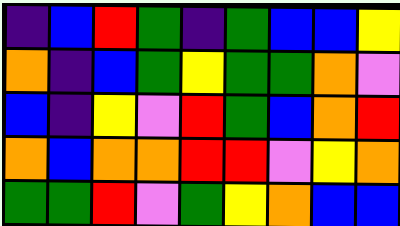[["indigo", "blue", "red", "green", "indigo", "green", "blue", "blue", "yellow"], ["orange", "indigo", "blue", "green", "yellow", "green", "green", "orange", "violet"], ["blue", "indigo", "yellow", "violet", "red", "green", "blue", "orange", "red"], ["orange", "blue", "orange", "orange", "red", "red", "violet", "yellow", "orange"], ["green", "green", "red", "violet", "green", "yellow", "orange", "blue", "blue"]]